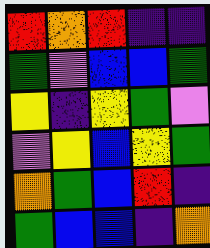[["red", "orange", "red", "indigo", "indigo"], ["green", "violet", "blue", "blue", "green"], ["yellow", "indigo", "yellow", "green", "violet"], ["violet", "yellow", "blue", "yellow", "green"], ["orange", "green", "blue", "red", "indigo"], ["green", "blue", "blue", "indigo", "orange"]]